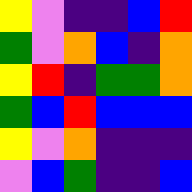[["yellow", "violet", "indigo", "indigo", "blue", "red"], ["green", "violet", "orange", "blue", "indigo", "orange"], ["yellow", "red", "indigo", "green", "green", "orange"], ["green", "blue", "red", "blue", "blue", "blue"], ["yellow", "violet", "orange", "indigo", "indigo", "indigo"], ["violet", "blue", "green", "indigo", "indigo", "blue"]]